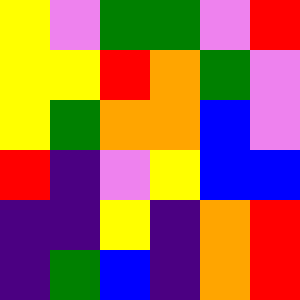[["yellow", "violet", "green", "green", "violet", "red"], ["yellow", "yellow", "red", "orange", "green", "violet"], ["yellow", "green", "orange", "orange", "blue", "violet"], ["red", "indigo", "violet", "yellow", "blue", "blue"], ["indigo", "indigo", "yellow", "indigo", "orange", "red"], ["indigo", "green", "blue", "indigo", "orange", "red"]]